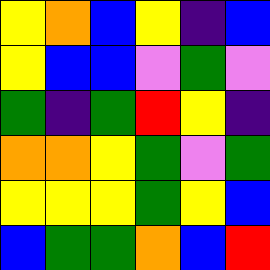[["yellow", "orange", "blue", "yellow", "indigo", "blue"], ["yellow", "blue", "blue", "violet", "green", "violet"], ["green", "indigo", "green", "red", "yellow", "indigo"], ["orange", "orange", "yellow", "green", "violet", "green"], ["yellow", "yellow", "yellow", "green", "yellow", "blue"], ["blue", "green", "green", "orange", "blue", "red"]]